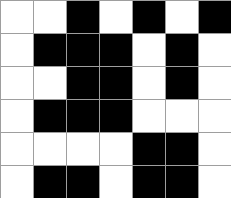[["white", "white", "black", "white", "black", "white", "black"], ["white", "black", "black", "black", "white", "black", "white"], ["white", "white", "black", "black", "white", "black", "white"], ["white", "black", "black", "black", "white", "white", "white"], ["white", "white", "white", "white", "black", "black", "white"], ["white", "black", "black", "white", "black", "black", "white"]]